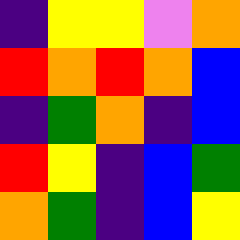[["indigo", "yellow", "yellow", "violet", "orange"], ["red", "orange", "red", "orange", "blue"], ["indigo", "green", "orange", "indigo", "blue"], ["red", "yellow", "indigo", "blue", "green"], ["orange", "green", "indigo", "blue", "yellow"]]